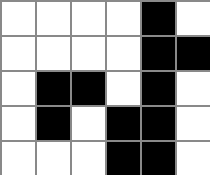[["white", "white", "white", "white", "black", "white"], ["white", "white", "white", "white", "black", "black"], ["white", "black", "black", "white", "black", "white"], ["white", "black", "white", "black", "black", "white"], ["white", "white", "white", "black", "black", "white"]]